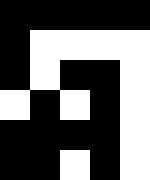[["black", "black", "black", "black", "black"], ["black", "white", "white", "white", "white"], ["black", "white", "black", "black", "white"], ["white", "black", "white", "black", "white"], ["black", "black", "black", "black", "white"], ["black", "black", "white", "black", "white"]]